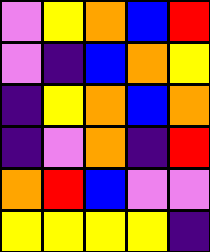[["violet", "yellow", "orange", "blue", "red"], ["violet", "indigo", "blue", "orange", "yellow"], ["indigo", "yellow", "orange", "blue", "orange"], ["indigo", "violet", "orange", "indigo", "red"], ["orange", "red", "blue", "violet", "violet"], ["yellow", "yellow", "yellow", "yellow", "indigo"]]